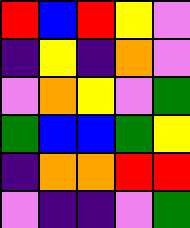[["red", "blue", "red", "yellow", "violet"], ["indigo", "yellow", "indigo", "orange", "violet"], ["violet", "orange", "yellow", "violet", "green"], ["green", "blue", "blue", "green", "yellow"], ["indigo", "orange", "orange", "red", "red"], ["violet", "indigo", "indigo", "violet", "green"]]